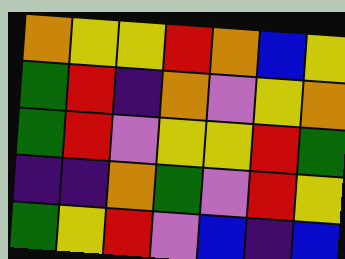[["orange", "yellow", "yellow", "red", "orange", "blue", "yellow"], ["green", "red", "indigo", "orange", "violet", "yellow", "orange"], ["green", "red", "violet", "yellow", "yellow", "red", "green"], ["indigo", "indigo", "orange", "green", "violet", "red", "yellow"], ["green", "yellow", "red", "violet", "blue", "indigo", "blue"]]